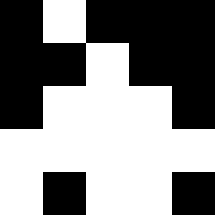[["black", "white", "black", "black", "black"], ["black", "black", "white", "black", "black"], ["black", "white", "white", "white", "black"], ["white", "white", "white", "white", "white"], ["white", "black", "white", "white", "black"]]